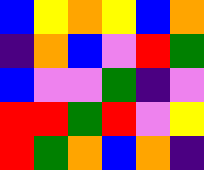[["blue", "yellow", "orange", "yellow", "blue", "orange"], ["indigo", "orange", "blue", "violet", "red", "green"], ["blue", "violet", "violet", "green", "indigo", "violet"], ["red", "red", "green", "red", "violet", "yellow"], ["red", "green", "orange", "blue", "orange", "indigo"]]